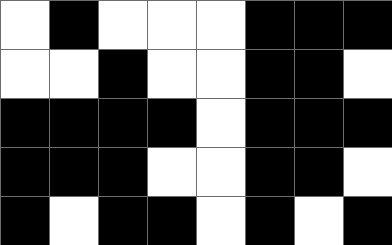[["white", "black", "white", "white", "white", "black", "black", "black"], ["white", "white", "black", "white", "white", "black", "black", "white"], ["black", "black", "black", "black", "white", "black", "black", "black"], ["black", "black", "black", "white", "white", "black", "black", "white"], ["black", "white", "black", "black", "white", "black", "white", "black"]]